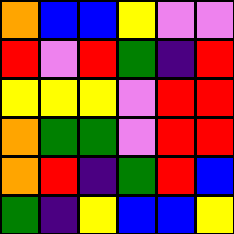[["orange", "blue", "blue", "yellow", "violet", "violet"], ["red", "violet", "red", "green", "indigo", "red"], ["yellow", "yellow", "yellow", "violet", "red", "red"], ["orange", "green", "green", "violet", "red", "red"], ["orange", "red", "indigo", "green", "red", "blue"], ["green", "indigo", "yellow", "blue", "blue", "yellow"]]